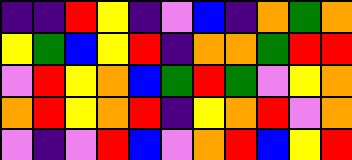[["indigo", "indigo", "red", "yellow", "indigo", "violet", "blue", "indigo", "orange", "green", "orange"], ["yellow", "green", "blue", "yellow", "red", "indigo", "orange", "orange", "green", "red", "red"], ["violet", "red", "yellow", "orange", "blue", "green", "red", "green", "violet", "yellow", "orange"], ["orange", "red", "yellow", "orange", "red", "indigo", "yellow", "orange", "red", "violet", "orange"], ["violet", "indigo", "violet", "red", "blue", "violet", "orange", "red", "blue", "yellow", "red"]]